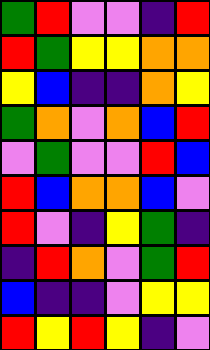[["green", "red", "violet", "violet", "indigo", "red"], ["red", "green", "yellow", "yellow", "orange", "orange"], ["yellow", "blue", "indigo", "indigo", "orange", "yellow"], ["green", "orange", "violet", "orange", "blue", "red"], ["violet", "green", "violet", "violet", "red", "blue"], ["red", "blue", "orange", "orange", "blue", "violet"], ["red", "violet", "indigo", "yellow", "green", "indigo"], ["indigo", "red", "orange", "violet", "green", "red"], ["blue", "indigo", "indigo", "violet", "yellow", "yellow"], ["red", "yellow", "red", "yellow", "indigo", "violet"]]